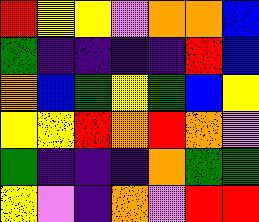[["red", "yellow", "yellow", "violet", "orange", "orange", "blue"], ["green", "indigo", "indigo", "indigo", "indigo", "red", "blue"], ["orange", "blue", "green", "yellow", "green", "blue", "yellow"], ["yellow", "yellow", "red", "orange", "red", "orange", "violet"], ["green", "indigo", "indigo", "indigo", "orange", "green", "green"], ["yellow", "violet", "indigo", "orange", "violet", "red", "red"]]